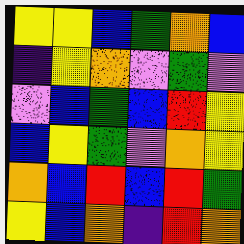[["yellow", "yellow", "blue", "green", "orange", "blue"], ["indigo", "yellow", "orange", "violet", "green", "violet"], ["violet", "blue", "green", "blue", "red", "yellow"], ["blue", "yellow", "green", "violet", "orange", "yellow"], ["orange", "blue", "red", "blue", "red", "green"], ["yellow", "blue", "orange", "indigo", "red", "orange"]]